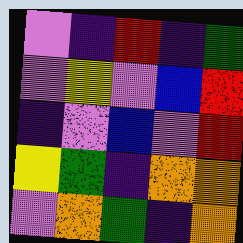[["violet", "indigo", "red", "indigo", "green"], ["violet", "yellow", "violet", "blue", "red"], ["indigo", "violet", "blue", "violet", "red"], ["yellow", "green", "indigo", "orange", "orange"], ["violet", "orange", "green", "indigo", "orange"]]